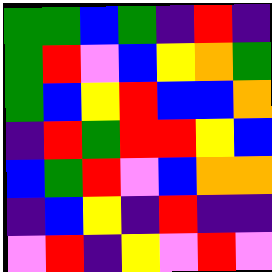[["green", "green", "blue", "green", "indigo", "red", "indigo"], ["green", "red", "violet", "blue", "yellow", "orange", "green"], ["green", "blue", "yellow", "red", "blue", "blue", "orange"], ["indigo", "red", "green", "red", "red", "yellow", "blue"], ["blue", "green", "red", "violet", "blue", "orange", "orange"], ["indigo", "blue", "yellow", "indigo", "red", "indigo", "indigo"], ["violet", "red", "indigo", "yellow", "violet", "red", "violet"]]